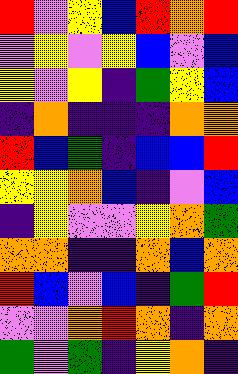[["red", "violet", "yellow", "blue", "red", "orange", "red"], ["violet", "yellow", "violet", "yellow", "blue", "violet", "blue"], ["yellow", "violet", "yellow", "indigo", "green", "yellow", "blue"], ["indigo", "orange", "indigo", "indigo", "indigo", "orange", "orange"], ["red", "blue", "green", "indigo", "blue", "blue", "red"], ["yellow", "yellow", "orange", "blue", "indigo", "violet", "blue"], ["indigo", "yellow", "violet", "violet", "yellow", "orange", "green"], ["orange", "orange", "indigo", "indigo", "orange", "blue", "orange"], ["red", "blue", "violet", "blue", "indigo", "green", "red"], ["violet", "violet", "orange", "red", "orange", "indigo", "orange"], ["green", "violet", "green", "indigo", "yellow", "orange", "indigo"]]